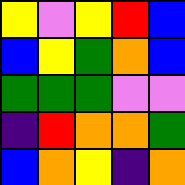[["yellow", "violet", "yellow", "red", "blue"], ["blue", "yellow", "green", "orange", "blue"], ["green", "green", "green", "violet", "violet"], ["indigo", "red", "orange", "orange", "green"], ["blue", "orange", "yellow", "indigo", "orange"]]